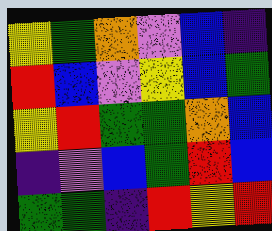[["yellow", "green", "orange", "violet", "blue", "indigo"], ["red", "blue", "violet", "yellow", "blue", "green"], ["yellow", "red", "green", "green", "orange", "blue"], ["indigo", "violet", "blue", "green", "red", "blue"], ["green", "green", "indigo", "red", "yellow", "red"]]